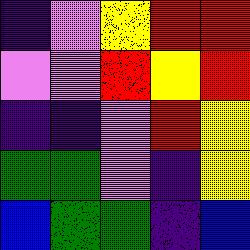[["indigo", "violet", "yellow", "red", "red"], ["violet", "violet", "red", "yellow", "red"], ["indigo", "indigo", "violet", "red", "yellow"], ["green", "green", "violet", "indigo", "yellow"], ["blue", "green", "green", "indigo", "blue"]]